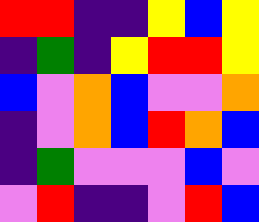[["red", "red", "indigo", "indigo", "yellow", "blue", "yellow"], ["indigo", "green", "indigo", "yellow", "red", "red", "yellow"], ["blue", "violet", "orange", "blue", "violet", "violet", "orange"], ["indigo", "violet", "orange", "blue", "red", "orange", "blue"], ["indigo", "green", "violet", "violet", "violet", "blue", "violet"], ["violet", "red", "indigo", "indigo", "violet", "red", "blue"]]